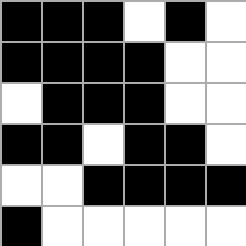[["black", "black", "black", "white", "black", "white"], ["black", "black", "black", "black", "white", "white"], ["white", "black", "black", "black", "white", "white"], ["black", "black", "white", "black", "black", "white"], ["white", "white", "black", "black", "black", "black"], ["black", "white", "white", "white", "white", "white"]]